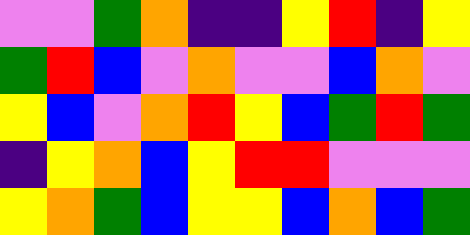[["violet", "violet", "green", "orange", "indigo", "indigo", "yellow", "red", "indigo", "yellow"], ["green", "red", "blue", "violet", "orange", "violet", "violet", "blue", "orange", "violet"], ["yellow", "blue", "violet", "orange", "red", "yellow", "blue", "green", "red", "green"], ["indigo", "yellow", "orange", "blue", "yellow", "red", "red", "violet", "violet", "violet"], ["yellow", "orange", "green", "blue", "yellow", "yellow", "blue", "orange", "blue", "green"]]